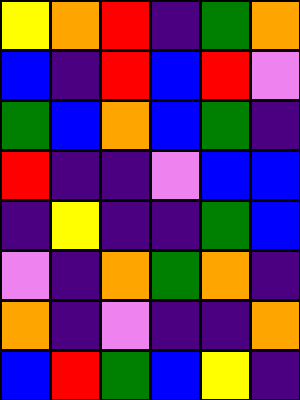[["yellow", "orange", "red", "indigo", "green", "orange"], ["blue", "indigo", "red", "blue", "red", "violet"], ["green", "blue", "orange", "blue", "green", "indigo"], ["red", "indigo", "indigo", "violet", "blue", "blue"], ["indigo", "yellow", "indigo", "indigo", "green", "blue"], ["violet", "indigo", "orange", "green", "orange", "indigo"], ["orange", "indigo", "violet", "indigo", "indigo", "orange"], ["blue", "red", "green", "blue", "yellow", "indigo"]]